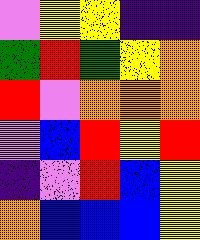[["violet", "yellow", "yellow", "indigo", "indigo"], ["green", "red", "green", "yellow", "orange"], ["red", "violet", "orange", "orange", "orange"], ["violet", "blue", "red", "yellow", "red"], ["indigo", "violet", "red", "blue", "yellow"], ["orange", "blue", "blue", "blue", "yellow"]]